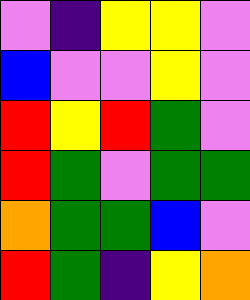[["violet", "indigo", "yellow", "yellow", "violet"], ["blue", "violet", "violet", "yellow", "violet"], ["red", "yellow", "red", "green", "violet"], ["red", "green", "violet", "green", "green"], ["orange", "green", "green", "blue", "violet"], ["red", "green", "indigo", "yellow", "orange"]]